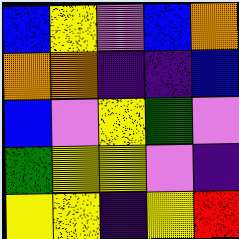[["blue", "yellow", "violet", "blue", "orange"], ["orange", "orange", "indigo", "indigo", "blue"], ["blue", "violet", "yellow", "green", "violet"], ["green", "yellow", "yellow", "violet", "indigo"], ["yellow", "yellow", "indigo", "yellow", "red"]]